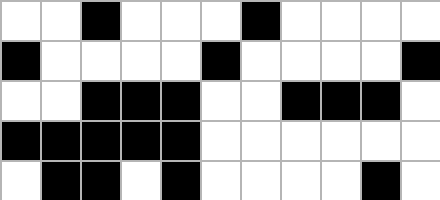[["white", "white", "black", "white", "white", "white", "black", "white", "white", "white", "white"], ["black", "white", "white", "white", "white", "black", "white", "white", "white", "white", "black"], ["white", "white", "black", "black", "black", "white", "white", "black", "black", "black", "white"], ["black", "black", "black", "black", "black", "white", "white", "white", "white", "white", "white"], ["white", "black", "black", "white", "black", "white", "white", "white", "white", "black", "white"]]